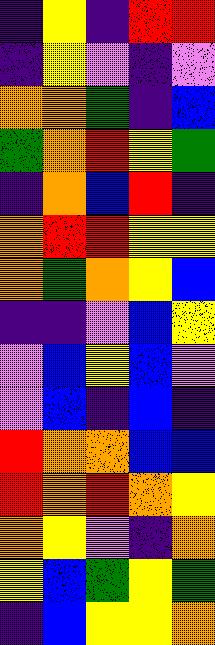[["indigo", "yellow", "indigo", "red", "red"], ["indigo", "yellow", "violet", "indigo", "violet"], ["orange", "orange", "green", "indigo", "blue"], ["green", "orange", "red", "yellow", "green"], ["indigo", "orange", "blue", "red", "indigo"], ["orange", "red", "red", "yellow", "yellow"], ["orange", "green", "orange", "yellow", "blue"], ["indigo", "indigo", "violet", "blue", "yellow"], ["violet", "blue", "yellow", "blue", "violet"], ["violet", "blue", "indigo", "blue", "indigo"], ["red", "orange", "orange", "blue", "blue"], ["red", "orange", "red", "orange", "yellow"], ["orange", "yellow", "violet", "indigo", "orange"], ["yellow", "blue", "green", "yellow", "green"], ["indigo", "blue", "yellow", "yellow", "orange"]]